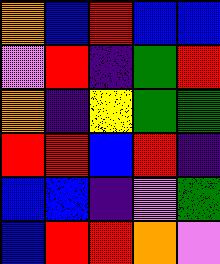[["orange", "blue", "red", "blue", "blue"], ["violet", "red", "indigo", "green", "red"], ["orange", "indigo", "yellow", "green", "green"], ["red", "red", "blue", "red", "indigo"], ["blue", "blue", "indigo", "violet", "green"], ["blue", "red", "red", "orange", "violet"]]